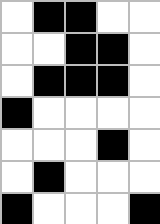[["white", "black", "black", "white", "white"], ["white", "white", "black", "black", "white"], ["white", "black", "black", "black", "white"], ["black", "white", "white", "white", "white"], ["white", "white", "white", "black", "white"], ["white", "black", "white", "white", "white"], ["black", "white", "white", "white", "black"]]